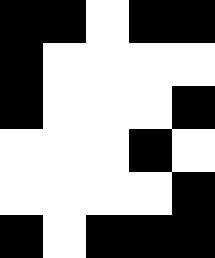[["black", "black", "white", "black", "black"], ["black", "white", "white", "white", "white"], ["black", "white", "white", "white", "black"], ["white", "white", "white", "black", "white"], ["white", "white", "white", "white", "black"], ["black", "white", "black", "black", "black"]]